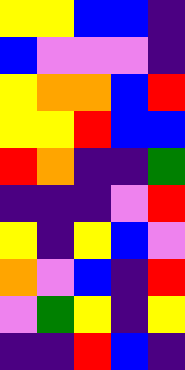[["yellow", "yellow", "blue", "blue", "indigo"], ["blue", "violet", "violet", "violet", "indigo"], ["yellow", "orange", "orange", "blue", "red"], ["yellow", "yellow", "red", "blue", "blue"], ["red", "orange", "indigo", "indigo", "green"], ["indigo", "indigo", "indigo", "violet", "red"], ["yellow", "indigo", "yellow", "blue", "violet"], ["orange", "violet", "blue", "indigo", "red"], ["violet", "green", "yellow", "indigo", "yellow"], ["indigo", "indigo", "red", "blue", "indigo"]]